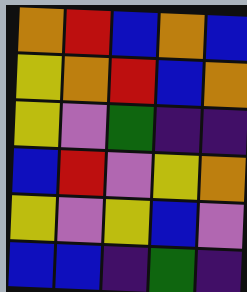[["orange", "red", "blue", "orange", "blue"], ["yellow", "orange", "red", "blue", "orange"], ["yellow", "violet", "green", "indigo", "indigo"], ["blue", "red", "violet", "yellow", "orange"], ["yellow", "violet", "yellow", "blue", "violet"], ["blue", "blue", "indigo", "green", "indigo"]]